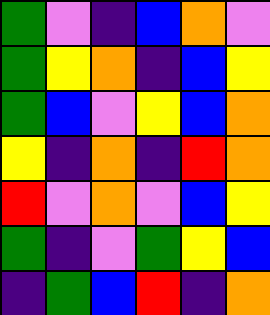[["green", "violet", "indigo", "blue", "orange", "violet"], ["green", "yellow", "orange", "indigo", "blue", "yellow"], ["green", "blue", "violet", "yellow", "blue", "orange"], ["yellow", "indigo", "orange", "indigo", "red", "orange"], ["red", "violet", "orange", "violet", "blue", "yellow"], ["green", "indigo", "violet", "green", "yellow", "blue"], ["indigo", "green", "blue", "red", "indigo", "orange"]]